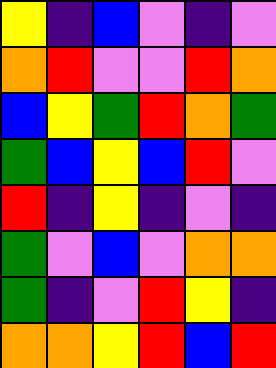[["yellow", "indigo", "blue", "violet", "indigo", "violet"], ["orange", "red", "violet", "violet", "red", "orange"], ["blue", "yellow", "green", "red", "orange", "green"], ["green", "blue", "yellow", "blue", "red", "violet"], ["red", "indigo", "yellow", "indigo", "violet", "indigo"], ["green", "violet", "blue", "violet", "orange", "orange"], ["green", "indigo", "violet", "red", "yellow", "indigo"], ["orange", "orange", "yellow", "red", "blue", "red"]]